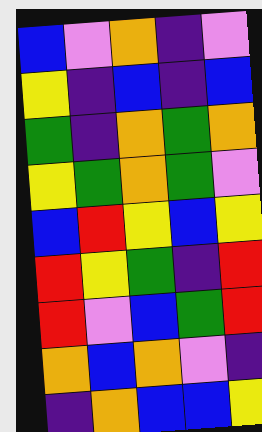[["blue", "violet", "orange", "indigo", "violet"], ["yellow", "indigo", "blue", "indigo", "blue"], ["green", "indigo", "orange", "green", "orange"], ["yellow", "green", "orange", "green", "violet"], ["blue", "red", "yellow", "blue", "yellow"], ["red", "yellow", "green", "indigo", "red"], ["red", "violet", "blue", "green", "red"], ["orange", "blue", "orange", "violet", "indigo"], ["indigo", "orange", "blue", "blue", "yellow"]]